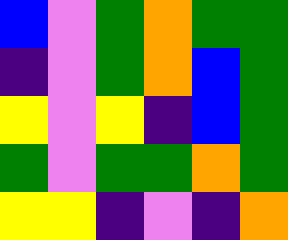[["blue", "violet", "green", "orange", "green", "green"], ["indigo", "violet", "green", "orange", "blue", "green"], ["yellow", "violet", "yellow", "indigo", "blue", "green"], ["green", "violet", "green", "green", "orange", "green"], ["yellow", "yellow", "indigo", "violet", "indigo", "orange"]]